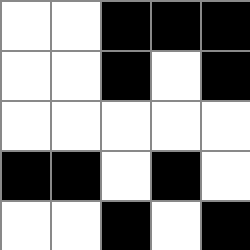[["white", "white", "black", "black", "black"], ["white", "white", "black", "white", "black"], ["white", "white", "white", "white", "white"], ["black", "black", "white", "black", "white"], ["white", "white", "black", "white", "black"]]